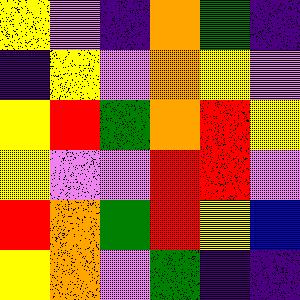[["yellow", "violet", "indigo", "orange", "green", "indigo"], ["indigo", "yellow", "violet", "orange", "yellow", "violet"], ["yellow", "red", "green", "orange", "red", "yellow"], ["yellow", "violet", "violet", "red", "red", "violet"], ["red", "orange", "green", "red", "yellow", "blue"], ["yellow", "orange", "violet", "green", "indigo", "indigo"]]